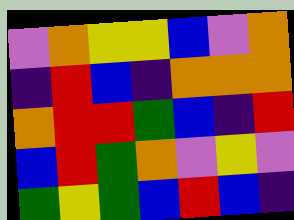[["violet", "orange", "yellow", "yellow", "blue", "violet", "orange"], ["indigo", "red", "blue", "indigo", "orange", "orange", "orange"], ["orange", "red", "red", "green", "blue", "indigo", "red"], ["blue", "red", "green", "orange", "violet", "yellow", "violet"], ["green", "yellow", "green", "blue", "red", "blue", "indigo"]]